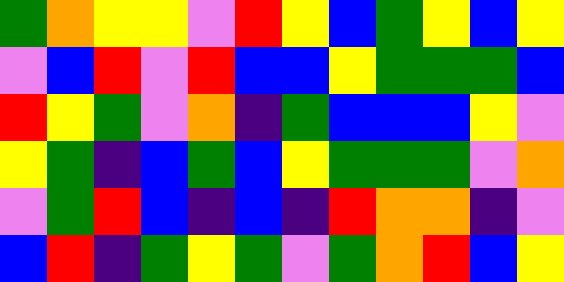[["green", "orange", "yellow", "yellow", "violet", "red", "yellow", "blue", "green", "yellow", "blue", "yellow"], ["violet", "blue", "red", "violet", "red", "blue", "blue", "yellow", "green", "green", "green", "blue"], ["red", "yellow", "green", "violet", "orange", "indigo", "green", "blue", "blue", "blue", "yellow", "violet"], ["yellow", "green", "indigo", "blue", "green", "blue", "yellow", "green", "green", "green", "violet", "orange"], ["violet", "green", "red", "blue", "indigo", "blue", "indigo", "red", "orange", "orange", "indigo", "violet"], ["blue", "red", "indigo", "green", "yellow", "green", "violet", "green", "orange", "red", "blue", "yellow"]]